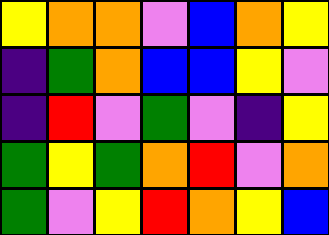[["yellow", "orange", "orange", "violet", "blue", "orange", "yellow"], ["indigo", "green", "orange", "blue", "blue", "yellow", "violet"], ["indigo", "red", "violet", "green", "violet", "indigo", "yellow"], ["green", "yellow", "green", "orange", "red", "violet", "orange"], ["green", "violet", "yellow", "red", "orange", "yellow", "blue"]]